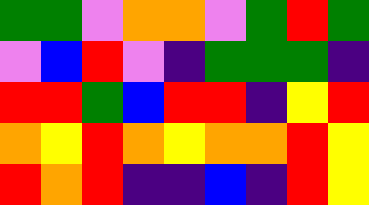[["green", "green", "violet", "orange", "orange", "violet", "green", "red", "green"], ["violet", "blue", "red", "violet", "indigo", "green", "green", "green", "indigo"], ["red", "red", "green", "blue", "red", "red", "indigo", "yellow", "red"], ["orange", "yellow", "red", "orange", "yellow", "orange", "orange", "red", "yellow"], ["red", "orange", "red", "indigo", "indigo", "blue", "indigo", "red", "yellow"]]